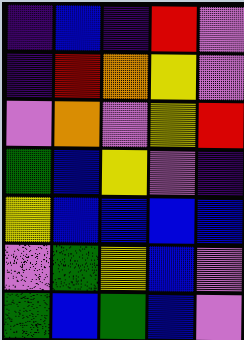[["indigo", "blue", "indigo", "red", "violet"], ["indigo", "red", "orange", "yellow", "violet"], ["violet", "orange", "violet", "yellow", "red"], ["green", "blue", "yellow", "violet", "indigo"], ["yellow", "blue", "blue", "blue", "blue"], ["violet", "green", "yellow", "blue", "violet"], ["green", "blue", "green", "blue", "violet"]]